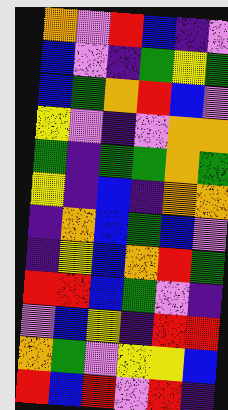[["orange", "violet", "red", "blue", "indigo", "violet"], ["blue", "violet", "indigo", "green", "yellow", "green"], ["blue", "green", "orange", "red", "blue", "violet"], ["yellow", "violet", "indigo", "violet", "orange", "orange"], ["green", "indigo", "green", "green", "orange", "green"], ["yellow", "indigo", "blue", "indigo", "orange", "orange"], ["indigo", "orange", "blue", "green", "blue", "violet"], ["indigo", "yellow", "blue", "orange", "red", "green"], ["red", "red", "blue", "green", "violet", "indigo"], ["violet", "blue", "yellow", "indigo", "red", "red"], ["orange", "green", "violet", "yellow", "yellow", "blue"], ["red", "blue", "red", "violet", "red", "indigo"]]